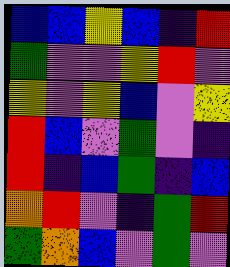[["blue", "blue", "yellow", "blue", "indigo", "red"], ["green", "violet", "violet", "yellow", "red", "violet"], ["yellow", "violet", "yellow", "blue", "violet", "yellow"], ["red", "blue", "violet", "green", "violet", "indigo"], ["red", "indigo", "blue", "green", "indigo", "blue"], ["orange", "red", "violet", "indigo", "green", "red"], ["green", "orange", "blue", "violet", "green", "violet"]]